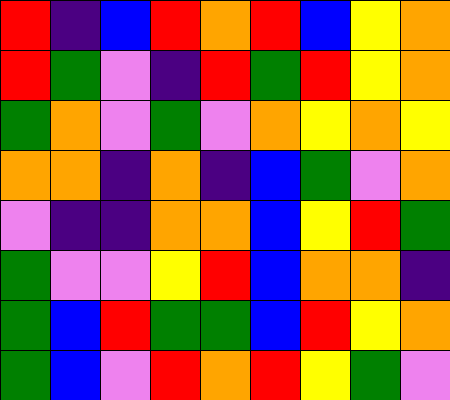[["red", "indigo", "blue", "red", "orange", "red", "blue", "yellow", "orange"], ["red", "green", "violet", "indigo", "red", "green", "red", "yellow", "orange"], ["green", "orange", "violet", "green", "violet", "orange", "yellow", "orange", "yellow"], ["orange", "orange", "indigo", "orange", "indigo", "blue", "green", "violet", "orange"], ["violet", "indigo", "indigo", "orange", "orange", "blue", "yellow", "red", "green"], ["green", "violet", "violet", "yellow", "red", "blue", "orange", "orange", "indigo"], ["green", "blue", "red", "green", "green", "blue", "red", "yellow", "orange"], ["green", "blue", "violet", "red", "orange", "red", "yellow", "green", "violet"]]